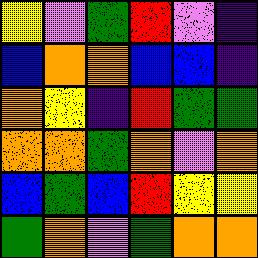[["yellow", "violet", "green", "red", "violet", "indigo"], ["blue", "orange", "orange", "blue", "blue", "indigo"], ["orange", "yellow", "indigo", "red", "green", "green"], ["orange", "orange", "green", "orange", "violet", "orange"], ["blue", "green", "blue", "red", "yellow", "yellow"], ["green", "orange", "violet", "green", "orange", "orange"]]